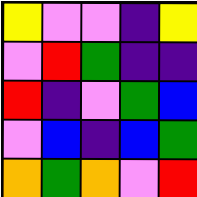[["yellow", "violet", "violet", "indigo", "yellow"], ["violet", "red", "green", "indigo", "indigo"], ["red", "indigo", "violet", "green", "blue"], ["violet", "blue", "indigo", "blue", "green"], ["orange", "green", "orange", "violet", "red"]]